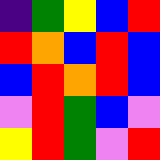[["indigo", "green", "yellow", "blue", "red"], ["red", "orange", "blue", "red", "blue"], ["blue", "red", "orange", "red", "blue"], ["violet", "red", "green", "blue", "violet"], ["yellow", "red", "green", "violet", "red"]]